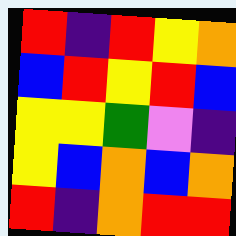[["red", "indigo", "red", "yellow", "orange"], ["blue", "red", "yellow", "red", "blue"], ["yellow", "yellow", "green", "violet", "indigo"], ["yellow", "blue", "orange", "blue", "orange"], ["red", "indigo", "orange", "red", "red"]]